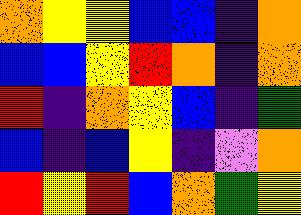[["orange", "yellow", "yellow", "blue", "blue", "indigo", "orange"], ["blue", "blue", "yellow", "red", "orange", "indigo", "orange"], ["red", "indigo", "orange", "yellow", "blue", "indigo", "green"], ["blue", "indigo", "blue", "yellow", "indigo", "violet", "orange"], ["red", "yellow", "red", "blue", "orange", "green", "yellow"]]